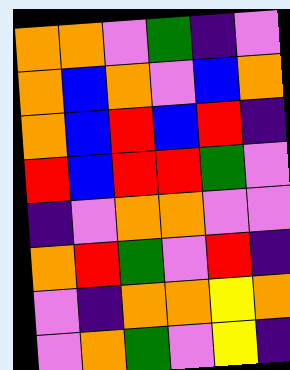[["orange", "orange", "violet", "green", "indigo", "violet"], ["orange", "blue", "orange", "violet", "blue", "orange"], ["orange", "blue", "red", "blue", "red", "indigo"], ["red", "blue", "red", "red", "green", "violet"], ["indigo", "violet", "orange", "orange", "violet", "violet"], ["orange", "red", "green", "violet", "red", "indigo"], ["violet", "indigo", "orange", "orange", "yellow", "orange"], ["violet", "orange", "green", "violet", "yellow", "indigo"]]